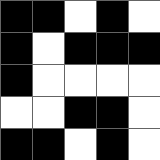[["black", "black", "white", "black", "white"], ["black", "white", "black", "black", "black"], ["black", "white", "white", "white", "white"], ["white", "white", "black", "black", "white"], ["black", "black", "white", "black", "white"]]